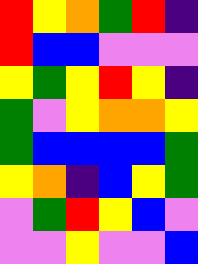[["red", "yellow", "orange", "green", "red", "indigo"], ["red", "blue", "blue", "violet", "violet", "violet"], ["yellow", "green", "yellow", "red", "yellow", "indigo"], ["green", "violet", "yellow", "orange", "orange", "yellow"], ["green", "blue", "blue", "blue", "blue", "green"], ["yellow", "orange", "indigo", "blue", "yellow", "green"], ["violet", "green", "red", "yellow", "blue", "violet"], ["violet", "violet", "yellow", "violet", "violet", "blue"]]